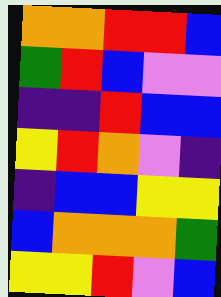[["orange", "orange", "red", "red", "blue"], ["green", "red", "blue", "violet", "violet"], ["indigo", "indigo", "red", "blue", "blue"], ["yellow", "red", "orange", "violet", "indigo"], ["indigo", "blue", "blue", "yellow", "yellow"], ["blue", "orange", "orange", "orange", "green"], ["yellow", "yellow", "red", "violet", "blue"]]